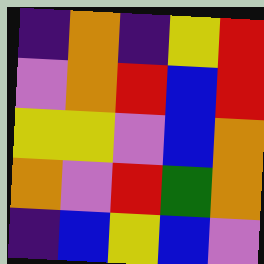[["indigo", "orange", "indigo", "yellow", "red"], ["violet", "orange", "red", "blue", "red"], ["yellow", "yellow", "violet", "blue", "orange"], ["orange", "violet", "red", "green", "orange"], ["indigo", "blue", "yellow", "blue", "violet"]]